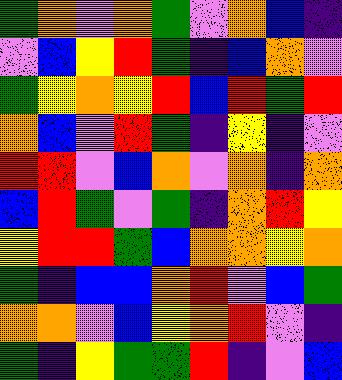[["green", "orange", "violet", "orange", "green", "violet", "orange", "blue", "indigo"], ["violet", "blue", "yellow", "red", "green", "indigo", "blue", "orange", "violet"], ["green", "yellow", "orange", "yellow", "red", "blue", "red", "green", "red"], ["orange", "blue", "violet", "red", "green", "indigo", "yellow", "indigo", "violet"], ["red", "red", "violet", "blue", "orange", "violet", "orange", "indigo", "orange"], ["blue", "red", "green", "violet", "green", "indigo", "orange", "red", "yellow"], ["yellow", "red", "red", "green", "blue", "orange", "orange", "yellow", "orange"], ["green", "indigo", "blue", "blue", "orange", "red", "violet", "blue", "green"], ["orange", "orange", "violet", "blue", "yellow", "orange", "red", "violet", "indigo"], ["green", "indigo", "yellow", "green", "green", "red", "indigo", "violet", "blue"]]